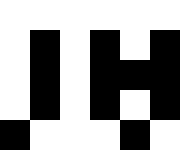[["white", "white", "white", "white", "white", "white"], ["white", "black", "white", "black", "white", "black"], ["white", "black", "white", "black", "black", "black"], ["white", "black", "white", "black", "white", "black"], ["black", "white", "white", "white", "black", "white"]]